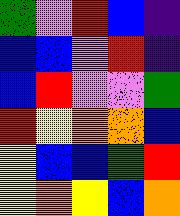[["green", "violet", "red", "blue", "indigo"], ["blue", "blue", "violet", "red", "indigo"], ["blue", "red", "violet", "violet", "green"], ["red", "yellow", "orange", "orange", "blue"], ["yellow", "blue", "blue", "green", "red"], ["yellow", "orange", "yellow", "blue", "orange"]]